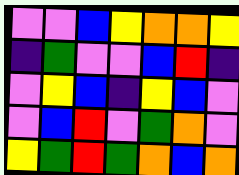[["violet", "violet", "blue", "yellow", "orange", "orange", "yellow"], ["indigo", "green", "violet", "violet", "blue", "red", "indigo"], ["violet", "yellow", "blue", "indigo", "yellow", "blue", "violet"], ["violet", "blue", "red", "violet", "green", "orange", "violet"], ["yellow", "green", "red", "green", "orange", "blue", "orange"]]